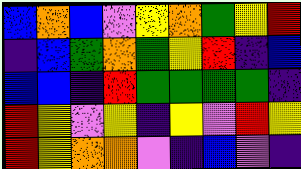[["blue", "orange", "blue", "violet", "yellow", "orange", "green", "yellow", "red"], ["indigo", "blue", "green", "orange", "green", "yellow", "red", "indigo", "blue"], ["blue", "blue", "indigo", "red", "green", "green", "green", "green", "indigo"], ["red", "yellow", "violet", "yellow", "indigo", "yellow", "violet", "red", "yellow"], ["red", "yellow", "orange", "orange", "violet", "indigo", "blue", "violet", "indigo"]]